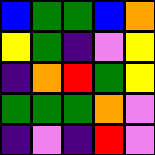[["blue", "green", "green", "blue", "orange"], ["yellow", "green", "indigo", "violet", "yellow"], ["indigo", "orange", "red", "green", "yellow"], ["green", "green", "green", "orange", "violet"], ["indigo", "violet", "indigo", "red", "violet"]]